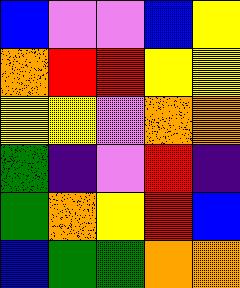[["blue", "violet", "violet", "blue", "yellow"], ["orange", "red", "red", "yellow", "yellow"], ["yellow", "yellow", "violet", "orange", "orange"], ["green", "indigo", "violet", "red", "indigo"], ["green", "orange", "yellow", "red", "blue"], ["blue", "green", "green", "orange", "orange"]]